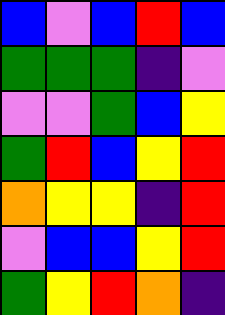[["blue", "violet", "blue", "red", "blue"], ["green", "green", "green", "indigo", "violet"], ["violet", "violet", "green", "blue", "yellow"], ["green", "red", "blue", "yellow", "red"], ["orange", "yellow", "yellow", "indigo", "red"], ["violet", "blue", "blue", "yellow", "red"], ["green", "yellow", "red", "orange", "indigo"]]